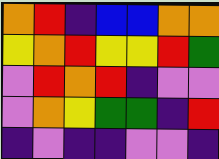[["orange", "red", "indigo", "blue", "blue", "orange", "orange"], ["yellow", "orange", "red", "yellow", "yellow", "red", "green"], ["violet", "red", "orange", "red", "indigo", "violet", "violet"], ["violet", "orange", "yellow", "green", "green", "indigo", "red"], ["indigo", "violet", "indigo", "indigo", "violet", "violet", "indigo"]]